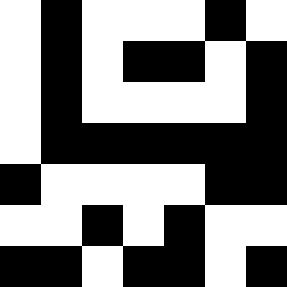[["white", "black", "white", "white", "white", "black", "white"], ["white", "black", "white", "black", "black", "white", "black"], ["white", "black", "white", "white", "white", "white", "black"], ["white", "black", "black", "black", "black", "black", "black"], ["black", "white", "white", "white", "white", "black", "black"], ["white", "white", "black", "white", "black", "white", "white"], ["black", "black", "white", "black", "black", "white", "black"]]